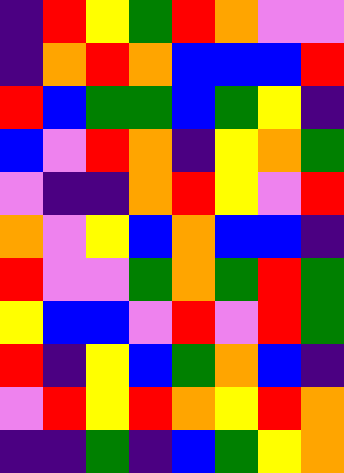[["indigo", "red", "yellow", "green", "red", "orange", "violet", "violet"], ["indigo", "orange", "red", "orange", "blue", "blue", "blue", "red"], ["red", "blue", "green", "green", "blue", "green", "yellow", "indigo"], ["blue", "violet", "red", "orange", "indigo", "yellow", "orange", "green"], ["violet", "indigo", "indigo", "orange", "red", "yellow", "violet", "red"], ["orange", "violet", "yellow", "blue", "orange", "blue", "blue", "indigo"], ["red", "violet", "violet", "green", "orange", "green", "red", "green"], ["yellow", "blue", "blue", "violet", "red", "violet", "red", "green"], ["red", "indigo", "yellow", "blue", "green", "orange", "blue", "indigo"], ["violet", "red", "yellow", "red", "orange", "yellow", "red", "orange"], ["indigo", "indigo", "green", "indigo", "blue", "green", "yellow", "orange"]]